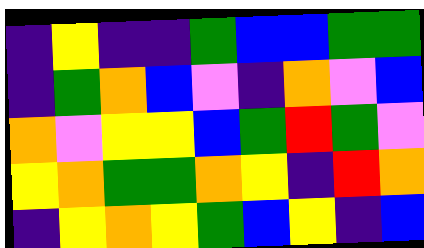[["indigo", "yellow", "indigo", "indigo", "green", "blue", "blue", "green", "green"], ["indigo", "green", "orange", "blue", "violet", "indigo", "orange", "violet", "blue"], ["orange", "violet", "yellow", "yellow", "blue", "green", "red", "green", "violet"], ["yellow", "orange", "green", "green", "orange", "yellow", "indigo", "red", "orange"], ["indigo", "yellow", "orange", "yellow", "green", "blue", "yellow", "indigo", "blue"]]